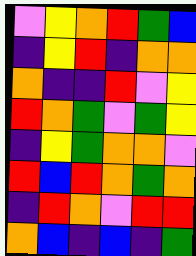[["violet", "yellow", "orange", "red", "green", "blue"], ["indigo", "yellow", "red", "indigo", "orange", "orange"], ["orange", "indigo", "indigo", "red", "violet", "yellow"], ["red", "orange", "green", "violet", "green", "yellow"], ["indigo", "yellow", "green", "orange", "orange", "violet"], ["red", "blue", "red", "orange", "green", "orange"], ["indigo", "red", "orange", "violet", "red", "red"], ["orange", "blue", "indigo", "blue", "indigo", "green"]]